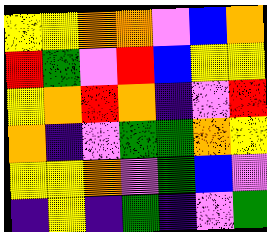[["yellow", "yellow", "orange", "orange", "violet", "blue", "orange"], ["red", "green", "violet", "red", "blue", "yellow", "yellow"], ["yellow", "orange", "red", "orange", "indigo", "violet", "red"], ["orange", "indigo", "violet", "green", "green", "orange", "yellow"], ["yellow", "yellow", "orange", "violet", "green", "blue", "violet"], ["indigo", "yellow", "indigo", "green", "indigo", "violet", "green"]]